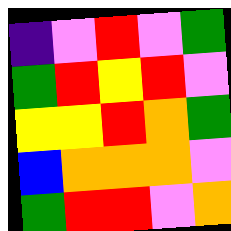[["indigo", "violet", "red", "violet", "green"], ["green", "red", "yellow", "red", "violet"], ["yellow", "yellow", "red", "orange", "green"], ["blue", "orange", "orange", "orange", "violet"], ["green", "red", "red", "violet", "orange"]]